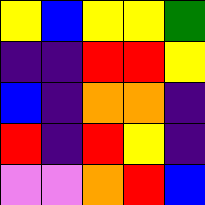[["yellow", "blue", "yellow", "yellow", "green"], ["indigo", "indigo", "red", "red", "yellow"], ["blue", "indigo", "orange", "orange", "indigo"], ["red", "indigo", "red", "yellow", "indigo"], ["violet", "violet", "orange", "red", "blue"]]